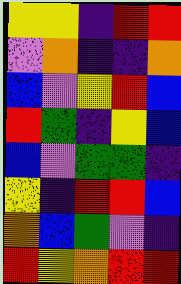[["yellow", "yellow", "indigo", "red", "red"], ["violet", "orange", "indigo", "indigo", "orange"], ["blue", "violet", "yellow", "red", "blue"], ["red", "green", "indigo", "yellow", "blue"], ["blue", "violet", "green", "green", "indigo"], ["yellow", "indigo", "red", "red", "blue"], ["orange", "blue", "green", "violet", "indigo"], ["red", "yellow", "orange", "red", "red"]]